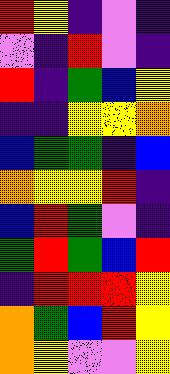[["red", "yellow", "indigo", "violet", "indigo"], ["violet", "indigo", "red", "violet", "indigo"], ["red", "indigo", "green", "blue", "yellow"], ["indigo", "indigo", "yellow", "yellow", "orange"], ["blue", "green", "green", "indigo", "blue"], ["orange", "yellow", "yellow", "red", "indigo"], ["blue", "red", "green", "violet", "indigo"], ["green", "red", "green", "blue", "red"], ["indigo", "red", "red", "red", "yellow"], ["orange", "green", "blue", "red", "yellow"], ["orange", "yellow", "violet", "violet", "yellow"]]